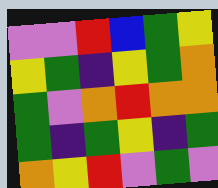[["violet", "violet", "red", "blue", "green", "yellow"], ["yellow", "green", "indigo", "yellow", "green", "orange"], ["green", "violet", "orange", "red", "orange", "orange"], ["green", "indigo", "green", "yellow", "indigo", "green"], ["orange", "yellow", "red", "violet", "green", "violet"]]